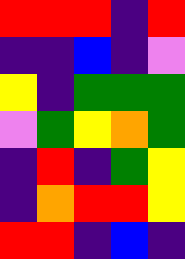[["red", "red", "red", "indigo", "red"], ["indigo", "indigo", "blue", "indigo", "violet"], ["yellow", "indigo", "green", "green", "green"], ["violet", "green", "yellow", "orange", "green"], ["indigo", "red", "indigo", "green", "yellow"], ["indigo", "orange", "red", "red", "yellow"], ["red", "red", "indigo", "blue", "indigo"]]